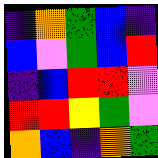[["indigo", "orange", "green", "blue", "indigo"], ["blue", "violet", "green", "blue", "red"], ["indigo", "blue", "red", "red", "violet"], ["red", "red", "yellow", "green", "violet"], ["orange", "blue", "indigo", "orange", "green"]]